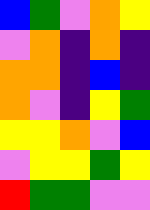[["blue", "green", "violet", "orange", "yellow"], ["violet", "orange", "indigo", "orange", "indigo"], ["orange", "orange", "indigo", "blue", "indigo"], ["orange", "violet", "indigo", "yellow", "green"], ["yellow", "yellow", "orange", "violet", "blue"], ["violet", "yellow", "yellow", "green", "yellow"], ["red", "green", "green", "violet", "violet"]]